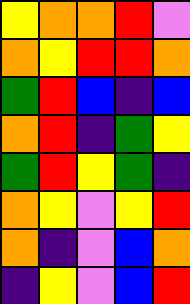[["yellow", "orange", "orange", "red", "violet"], ["orange", "yellow", "red", "red", "orange"], ["green", "red", "blue", "indigo", "blue"], ["orange", "red", "indigo", "green", "yellow"], ["green", "red", "yellow", "green", "indigo"], ["orange", "yellow", "violet", "yellow", "red"], ["orange", "indigo", "violet", "blue", "orange"], ["indigo", "yellow", "violet", "blue", "red"]]